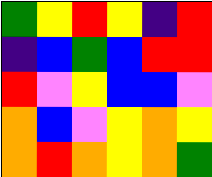[["green", "yellow", "red", "yellow", "indigo", "red"], ["indigo", "blue", "green", "blue", "red", "red"], ["red", "violet", "yellow", "blue", "blue", "violet"], ["orange", "blue", "violet", "yellow", "orange", "yellow"], ["orange", "red", "orange", "yellow", "orange", "green"]]